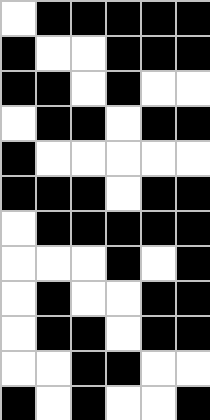[["white", "black", "black", "black", "black", "black"], ["black", "white", "white", "black", "black", "black"], ["black", "black", "white", "black", "white", "white"], ["white", "black", "black", "white", "black", "black"], ["black", "white", "white", "white", "white", "white"], ["black", "black", "black", "white", "black", "black"], ["white", "black", "black", "black", "black", "black"], ["white", "white", "white", "black", "white", "black"], ["white", "black", "white", "white", "black", "black"], ["white", "black", "black", "white", "black", "black"], ["white", "white", "black", "black", "white", "white"], ["black", "white", "black", "white", "white", "black"]]